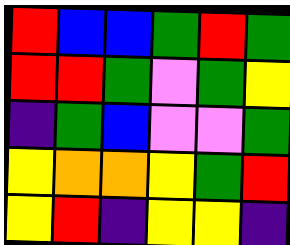[["red", "blue", "blue", "green", "red", "green"], ["red", "red", "green", "violet", "green", "yellow"], ["indigo", "green", "blue", "violet", "violet", "green"], ["yellow", "orange", "orange", "yellow", "green", "red"], ["yellow", "red", "indigo", "yellow", "yellow", "indigo"]]